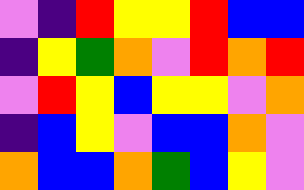[["violet", "indigo", "red", "yellow", "yellow", "red", "blue", "blue"], ["indigo", "yellow", "green", "orange", "violet", "red", "orange", "red"], ["violet", "red", "yellow", "blue", "yellow", "yellow", "violet", "orange"], ["indigo", "blue", "yellow", "violet", "blue", "blue", "orange", "violet"], ["orange", "blue", "blue", "orange", "green", "blue", "yellow", "violet"]]